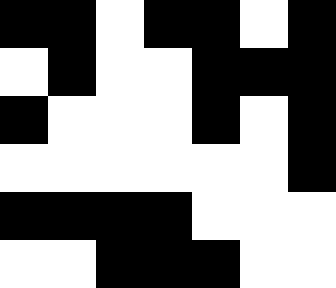[["black", "black", "white", "black", "black", "white", "black"], ["white", "black", "white", "white", "black", "black", "black"], ["black", "white", "white", "white", "black", "white", "black"], ["white", "white", "white", "white", "white", "white", "black"], ["black", "black", "black", "black", "white", "white", "white"], ["white", "white", "black", "black", "black", "white", "white"]]